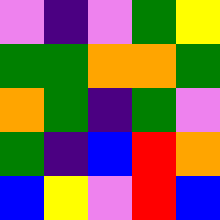[["violet", "indigo", "violet", "green", "yellow"], ["green", "green", "orange", "orange", "green"], ["orange", "green", "indigo", "green", "violet"], ["green", "indigo", "blue", "red", "orange"], ["blue", "yellow", "violet", "red", "blue"]]